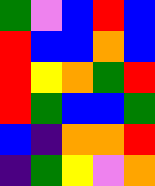[["green", "violet", "blue", "red", "blue"], ["red", "blue", "blue", "orange", "blue"], ["red", "yellow", "orange", "green", "red"], ["red", "green", "blue", "blue", "green"], ["blue", "indigo", "orange", "orange", "red"], ["indigo", "green", "yellow", "violet", "orange"]]